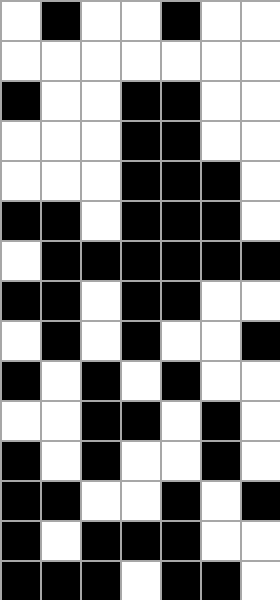[["white", "black", "white", "white", "black", "white", "white"], ["white", "white", "white", "white", "white", "white", "white"], ["black", "white", "white", "black", "black", "white", "white"], ["white", "white", "white", "black", "black", "white", "white"], ["white", "white", "white", "black", "black", "black", "white"], ["black", "black", "white", "black", "black", "black", "white"], ["white", "black", "black", "black", "black", "black", "black"], ["black", "black", "white", "black", "black", "white", "white"], ["white", "black", "white", "black", "white", "white", "black"], ["black", "white", "black", "white", "black", "white", "white"], ["white", "white", "black", "black", "white", "black", "white"], ["black", "white", "black", "white", "white", "black", "white"], ["black", "black", "white", "white", "black", "white", "black"], ["black", "white", "black", "black", "black", "white", "white"], ["black", "black", "black", "white", "black", "black", "white"]]